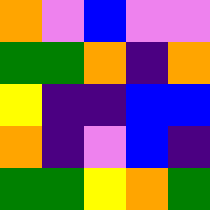[["orange", "violet", "blue", "violet", "violet"], ["green", "green", "orange", "indigo", "orange"], ["yellow", "indigo", "indigo", "blue", "blue"], ["orange", "indigo", "violet", "blue", "indigo"], ["green", "green", "yellow", "orange", "green"]]